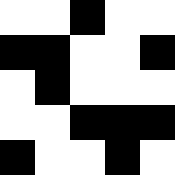[["white", "white", "black", "white", "white"], ["black", "black", "white", "white", "black"], ["white", "black", "white", "white", "white"], ["white", "white", "black", "black", "black"], ["black", "white", "white", "black", "white"]]